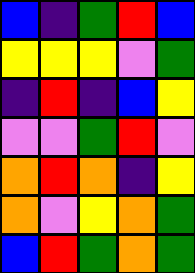[["blue", "indigo", "green", "red", "blue"], ["yellow", "yellow", "yellow", "violet", "green"], ["indigo", "red", "indigo", "blue", "yellow"], ["violet", "violet", "green", "red", "violet"], ["orange", "red", "orange", "indigo", "yellow"], ["orange", "violet", "yellow", "orange", "green"], ["blue", "red", "green", "orange", "green"]]